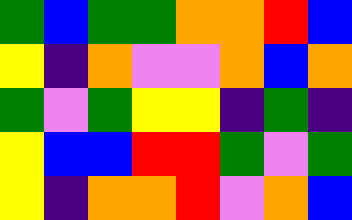[["green", "blue", "green", "green", "orange", "orange", "red", "blue"], ["yellow", "indigo", "orange", "violet", "violet", "orange", "blue", "orange"], ["green", "violet", "green", "yellow", "yellow", "indigo", "green", "indigo"], ["yellow", "blue", "blue", "red", "red", "green", "violet", "green"], ["yellow", "indigo", "orange", "orange", "red", "violet", "orange", "blue"]]